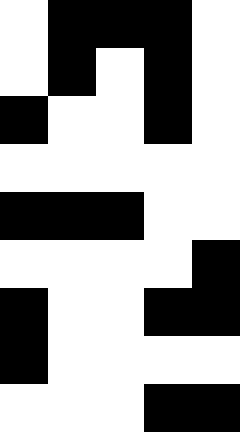[["white", "black", "black", "black", "white"], ["white", "black", "white", "black", "white"], ["black", "white", "white", "black", "white"], ["white", "white", "white", "white", "white"], ["black", "black", "black", "white", "white"], ["white", "white", "white", "white", "black"], ["black", "white", "white", "black", "black"], ["black", "white", "white", "white", "white"], ["white", "white", "white", "black", "black"]]